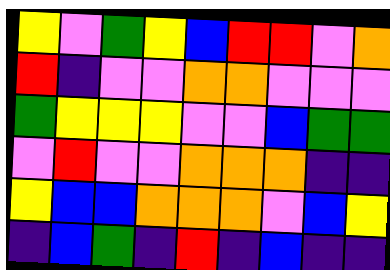[["yellow", "violet", "green", "yellow", "blue", "red", "red", "violet", "orange"], ["red", "indigo", "violet", "violet", "orange", "orange", "violet", "violet", "violet"], ["green", "yellow", "yellow", "yellow", "violet", "violet", "blue", "green", "green"], ["violet", "red", "violet", "violet", "orange", "orange", "orange", "indigo", "indigo"], ["yellow", "blue", "blue", "orange", "orange", "orange", "violet", "blue", "yellow"], ["indigo", "blue", "green", "indigo", "red", "indigo", "blue", "indigo", "indigo"]]